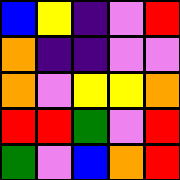[["blue", "yellow", "indigo", "violet", "red"], ["orange", "indigo", "indigo", "violet", "violet"], ["orange", "violet", "yellow", "yellow", "orange"], ["red", "red", "green", "violet", "red"], ["green", "violet", "blue", "orange", "red"]]